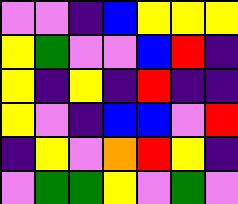[["violet", "violet", "indigo", "blue", "yellow", "yellow", "yellow"], ["yellow", "green", "violet", "violet", "blue", "red", "indigo"], ["yellow", "indigo", "yellow", "indigo", "red", "indigo", "indigo"], ["yellow", "violet", "indigo", "blue", "blue", "violet", "red"], ["indigo", "yellow", "violet", "orange", "red", "yellow", "indigo"], ["violet", "green", "green", "yellow", "violet", "green", "violet"]]